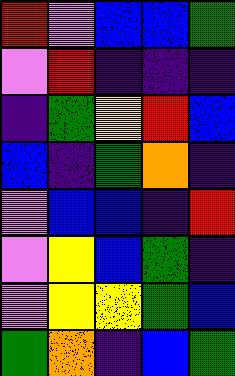[["red", "violet", "blue", "blue", "green"], ["violet", "red", "indigo", "indigo", "indigo"], ["indigo", "green", "yellow", "red", "blue"], ["blue", "indigo", "green", "orange", "indigo"], ["violet", "blue", "blue", "indigo", "red"], ["violet", "yellow", "blue", "green", "indigo"], ["violet", "yellow", "yellow", "green", "blue"], ["green", "orange", "indigo", "blue", "green"]]